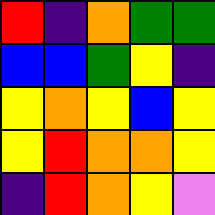[["red", "indigo", "orange", "green", "green"], ["blue", "blue", "green", "yellow", "indigo"], ["yellow", "orange", "yellow", "blue", "yellow"], ["yellow", "red", "orange", "orange", "yellow"], ["indigo", "red", "orange", "yellow", "violet"]]